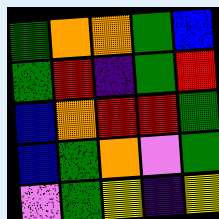[["green", "orange", "orange", "green", "blue"], ["green", "red", "indigo", "green", "red"], ["blue", "orange", "red", "red", "green"], ["blue", "green", "orange", "violet", "green"], ["violet", "green", "yellow", "indigo", "yellow"]]